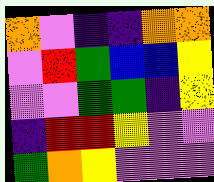[["orange", "violet", "indigo", "indigo", "orange", "orange"], ["violet", "red", "green", "blue", "blue", "yellow"], ["violet", "violet", "green", "green", "indigo", "yellow"], ["indigo", "red", "red", "yellow", "violet", "violet"], ["green", "orange", "yellow", "violet", "violet", "violet"]]